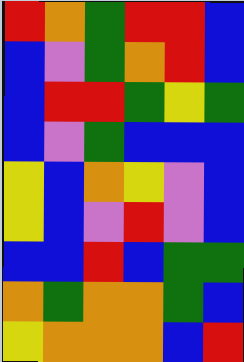[["red", "orange", "green", "red", "red", "blue"], ["blue", "violet", "green", "orange", "red", "blue"], ["blue", "red", "red", "green", "yellow", "green"], ["blue", "violet", "green", "blue", "blue", "blue"], ["yellow", "blue", "orange", "yellow", "violet", "blue"], ["yellow", "blue", "violet", "red", "violet", "blue"], ["blue", "blue", "red", "blue", "green", "green"], ["orange", "green", "orange", "orange", "green", "blue"], ["yellow", "orange", "orange", "orange", "blue", "red"]]